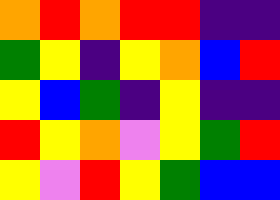[["orange", "red", "orange", "red", "red", "indigo", "indigo"], ["green", "yellow", "indigo", "yellow", "orange", "blue", "red"], ["yellow", "blue", "green", "indigo", "yellow", "indigo", "indigo"], ["red", "yellow", "orange", "violet", "yellow", "green", "red"], ["yellow", "violet", "red", "yellow", "green", "blue", "blue"]]